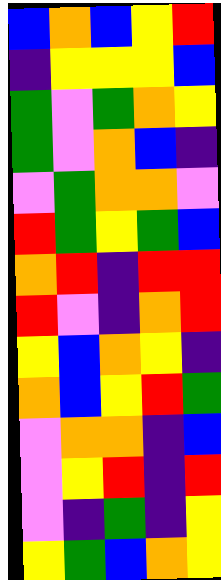[["blue", "orange", "blue", "yellow", "red"], ["indigo", "yellow", "yellow", "yellow", "blue"], ["green", "violet", "green", "orange", "yellow"], ["green", "violet", "orange", "blue", "indigo"], ["violet", "green", "orange", "orange", "violet"], ["red", "green", "yellow", "green", "blue"], ["orange", "red", "indigo", "red", "red"], ["red", "violet", "indigo", "orange", "red"], ["yellow", "blue", "orange", "yellow", "indigo"], ["orange", "blue", "yellow", "red", "green"], ["violet", "orange", "orange", "indigo", "blue"], ["violet", "yellow", "red", "indigo", "red"], ["violet", "indigo", "green", "indigo", "yellow"], ["yellow", "green", "blue", "orange", "yellow"]]